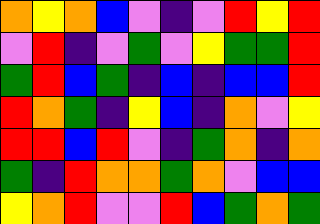[["orange", "yellow", "orange", "blue", "violet", "indigo", "violet", "red", "yellow", "red"], ["violet", "red", "indigo", "violet", "green", "violet", "yellow", "green", "green", "red"], ["green", "red", "blue", "green", "indigo", "blue", "indigo", "blue", "blue", "red"], ["red", "orange", "green", "indigo", "yellow", "blue", "indigo", "orange", "violet", "yellow"], ["red", "red", "blue", "red", "violet", "indigo", "green", "orange", "indigo", "orange"], ["green", "indigo", "red", "orange", "orange", "green", "orange", "violet", "blue", "blue"], ["yellow", "orange", "red", "violet", "violet", "red", "blue", "green", "orange", "green"]]